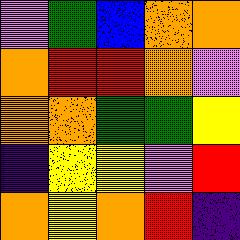[["violet", "green", "blue", "orange", "orange"], ["orange", "red", "red", "orange", "violet"], ["orange", "orange", "green", "green", "yellow"], ["indigo", "yellow", "yellow", "violet", "red"], ["orange", "yellow", "orange", "red", "indigo"]]